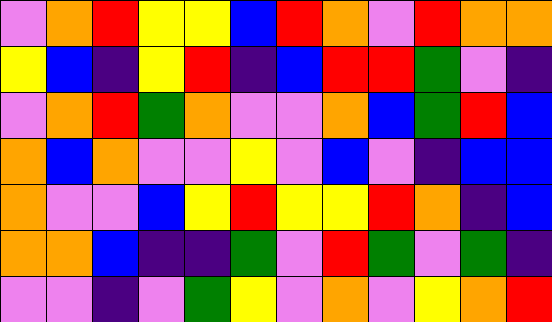[["violet", "orange", "red", "yellow", "yellow", "blue", "red", "orange", "violet", "red", "orange", "orange"], ["yellow", "blue", "indigo", "yellow", "red", "indigo", "blue", "red", "red", "green", "violet", "indigo"], ["violet", "orange", "red", "green", "orange", "violet", "violet", "orange", "blue", "green", "red", "blue"], ["orange", "blue", "orange", "violet", "violet", "yellow", "violet", "blue", "violet", "indigo", "blue", "blue"], ["orange", "violet", "violet", "blue", "yellow", "red", "yellow", "yellow", "red", "orange", "indigo", "blue"], ["orange", "orange", "blue", "indigo", "indigo", "green", "violet", "red", "green", "violet", "green", "indigo"], ["violet", "violet", "indigo", "violet", "green", "yellow", "violet", "orange", "violet", "yellow", "orange", "red"]]